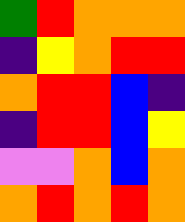[["green", "red", "orange", "orange", "orange"], ["indigo", "yellow", "orange", "red", "red"], ["orange", "red", "red", "blue", "indigo"], ["indigo", "red", "red", "blue", "yellow"], ["violet", "violet", "orange", "blue", "orange"], ["orange", "red", "orange", "red", "orange"]]